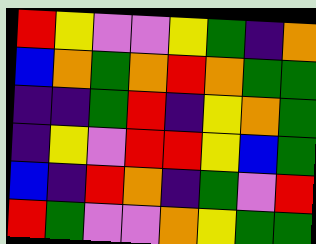[["red", "yellow", "violet", "violet", "yellow", "green", "indigo", "orange"], ["blue", "orange", "green", "orange", "red", "orange", "green", "green"], ["indigo", "indigo", "green", "red", "indigo", "yellow", "orange", "green"], ["indigo", "yellow", "violet", "red", "red", "yellow", "blue", "green"], ["blue", "indigo", "red", "orange", "indigo", "green", "violet", "red"], ["red", "green", "violet", "violet", "orange", "yellow", "green", "green"]]